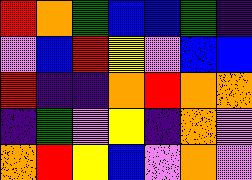[["red", "orange", "green", "blue", "blue", "green", "indigo"], ["violet", "blue", "red", "yellow", "violet", "blue", "blue"], ["red", "indigo", "indigo", "orange", "red", "orange", "orange"], ["indigo", "green", "violet", "yellow", "indigo", "orange", "violet"], ["orange", "red", "yellow", "blue", "violet", "orange", "violet"]]